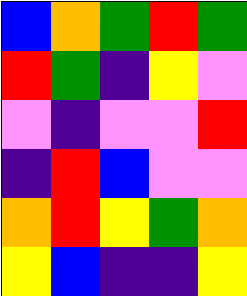[["blue", "orange", "green", "red", "green"], ["red", "green", "indigo", "yellow", "violet"], ["violet", "indigo", "violet", "violet", "red"], ["indigo", "red", "blue", "violet", "violet"], ["orange", "red", "yellow", "green", "orange"], ["yellow", "blue", "indigo", "indigo", "yellow"]]